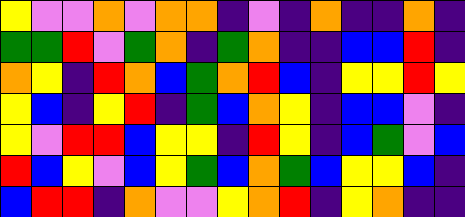[["yellow", "violet", "violet", "orange", "violet", "orange", "orange", "indigo", "violet", "indigo", "orange", "indigo", "indigo", "orange", "indigo"], ["green", "green", "red", "violet", "green", "orange", "indigo", "green", "orange", "indigo", "indigo", "blue", "blue", "red", "indigo"], ["orange", "yellow", "indigo", "red", "orange", "blue", "green", "orange", "red", "blue", "indigo", "yellow", "yellow", "red", "yellow"], ["yellow", "blue", "indigo", "yellow", "red", "indigo", "green", "blue", "orange", "yellow", "indigo", "blue", "blue", "violet", "indigo"], ["yellow", "violet", "red", "red", "blue", "yellow", "yellow", "indigo", "red", "yellow", "indigo", "blue", "green", "violet", "blue"], ["red", "blue", "yellow", "violet", "blue", "yellow", "green", "blue", "orange", "green", "blue", "yellow", "yellow", "blue", "indigo"], ["blue", "red", "red", "indigo", "orange", "violet", "violet", "yellow", "orange", "red", "indigo", "yellow", "orange", "indigo", "indigo"]]